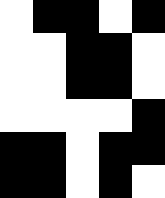[["white", "black", "black", "white", "black"], ["white", "white", "black", "black", "white"], ["white", "white", "black", "black", "white"], ["white", "white", "white", "white", "black"], ["black", "black", "white", "black", "black"], ["black", "black", "white", "black", "white"]]